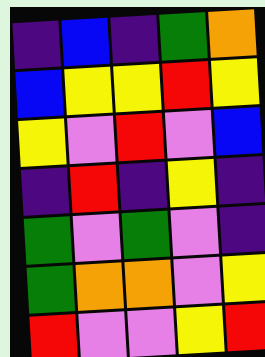[["indigo", "blue", "indigo", "green", "orange"], ["blue", "yellow", "yellow", "red", "yellow"], ["yellow", "violet", "red", "violet", "blue"], ["indigo", "red", "indigo", "yellow", "indigo"], ["green", "violet", "green", "violet", "indigo"], ["green", "orange", "orange", "violet", "yellow"], ["red", "violet", "violet", "yellow", "red"]]